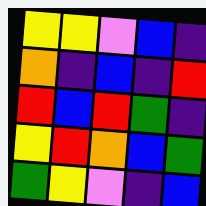[["yellow", "yellow", "violet", "blue", "indigo"], ["orange", "indigo", "blue", "indigo", "red"], ["red", "blue", "red", "green", "indigo"], ["yellow", "red", "orange", "blue", "green"], ["green", "yellow", "violet", "indigo", "blue"]]